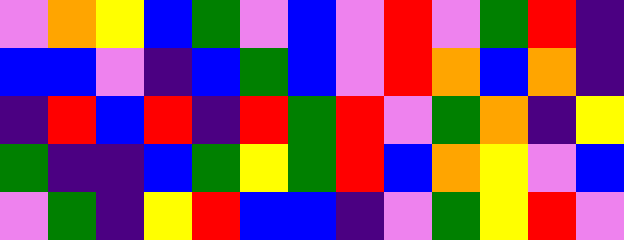[["violet", "orange", "yellow", "blue", "green", "violet", "blue", "violet", "red", "violet", "green", "red", "indigo"], ["blue", "blue", "violet", "indigo", "blue", "green", "blue", "violet", "red", "orange", "blue", "orange", "indigo"], ["indigo", "red", "blue", "red", "indigo", "red", "green", "red", "violet", "green", "orange", "indigo", "yellow"], ["green", "indigo", "indigo", "blue", "green", "yellow", "green", "red", "blue", "orange", "yellow", "violet", "blue"], ["violet", "green", "indigo", "yellow", "red", "blue", "blue", "indigo", "violet", "green", "yellow", "red", "violet"]]